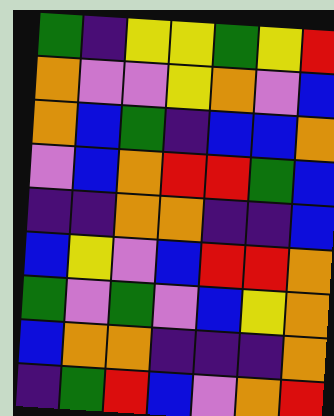[["green", "indigo", "yellow", "yellow", "green", "yellow", "red"], ["orange", "violet", "violet", "yellow", "orange", "violet", "blue"], ["orange", "blue", "green", "indigo", "blue", "blue", "orange"], ["violet", "blue", "orange", "red", "red", "green", "blue"], ["indigo", "indigo", "orange", "orange", "indigo", "indigo", "blue"], ["blue", "yellow", "violet", "blue", "red", "red", "orange"], ["green", "violet", "green", "violet", "blue", "yellow", "orange"], ["blue", "orange", "orange", "indigo", "indigo", "indigo", "orange"], ["indigo", "green", "red", "blue", "violet", "orange", "red"]]